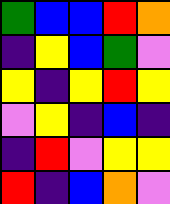[["green", "blue", "blue", "red", "orange"], ["indigo", "yellow", "blue", "green", "violet"], ["yellow", "indigo", "yellow", "red", "yellow"], ["violet", "yellow", "indigo", "blue", "indigo"], ["indigo", "red", "violet", "yellow", "yellow"], ["red", "indigo", "blue", "orange", "violet"]]